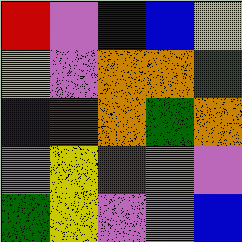[["red", "violet", "indigo", "blue", "yellow"], ["yellow", "violet", "orange", "orange", "green"], ["indigo", "red", "orange", "green", "orange"], ["violet", "yellow", "red", "orange", "violet"], ["green", "yellow", "violet", "violet", "blue"]]